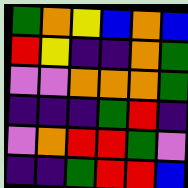[["green", "orange", "yellow", "blue", "orange", "blue"], ["red", "yellow", "indigo", "indigo", "orange", "green"], ["violet", "violet", "orange", "orange", "orange", "green"], ["indigo", "indigo", "indigo", "green", "red", "indigo"], ["violet", "orange", "red", "red", "green", "violet"], ["indigo", "indigo", "green", "red", "red", "blue"]]